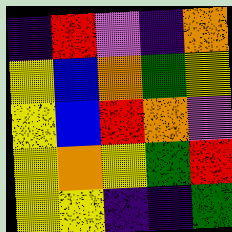[["indigo", "red", "violet", "indigo", "orange"], ["yellow", "blue", "orange", "green", "yellow"], ["yellow", "blue", "red", "orange", "violet"], ["yellow", "orange", "yellow", "green", "red"], ["yellow", "yellow", "indigo", "indigo", "green"]]